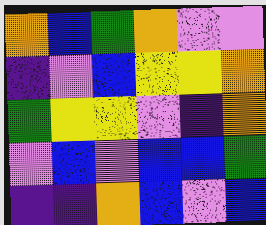[["orange", "blue", "green", "orange", "violet", "violet"], ["indigo", "violet", "blue", "yellow", "yellow", "orange"], ["green", "yellow", "yellow", "violet", "indigo", "orange"], ["violet", "blue", "violet", "blue", "blue", "green"], ["indigo", "indigo", "orange", "blue", "violet", "blue"]]